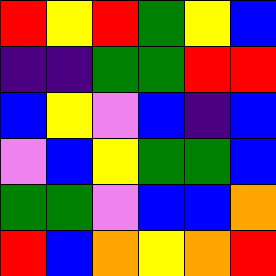[["red", "yellow", "red", "green", "yellow", "blue"], ["indigo", "indigo", "green", "green", "red", "red"], ["blue", "yellow", "violet", "blue", "indigo", "blue"], ["violet", "blue", "yellow", "green", "green", "blue"], ["green", "green", "violet", "blue", "blue", "orange"], ["red", "blue", "orange", "yellow", "orange", "red"]]